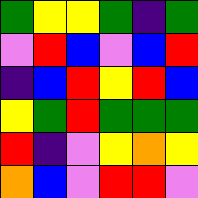[["green", "yellow", "yellow", "green", "indigo", "green"], ["violet", "red", "blue", "violet", "blue", "red"], ["indigo", "blue", "red", "yellow", "red", "blue"], ["yellow", "green", "red", "green", "green", "green"], ["red", "indigo", "violet", "yellow", "orange", "yellow"], ["orange", "blue", "violet", "red", "red", "violet"]]